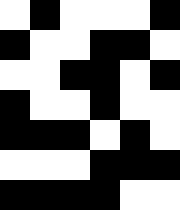[["white", "black", "white", "white", "white", "black"], ["black", "white", "white", "black", "black", "white"], ["white", "white", "black", "black", "white", "black"], ["black", "white", "white", "black", "white", "white"], ["black", "black", "black", "white", "black", "white"], ["white", "white", "white", "black", "black", "black"], ["black", "black", "black", "black", "white", "white"]]